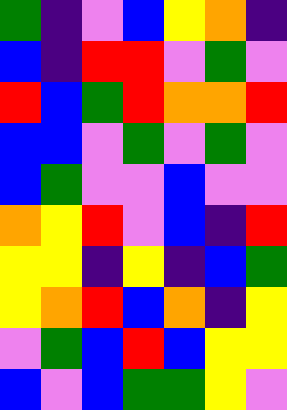[["green", "indigo", "violet", "blue", "yellow", "orange", "indigo"], ["blue", "indigo", "red", "red", "violet", "green", "violet"], ["red", "blue", "green", "red", "orange", "orange", "red"], ["blue", "blue", "violet", "green", "violet", "green", "violet"], ["blue", "green", "violet", "violet", "blue", "violet", "violet"], ["orange", "yellow", "red", "violet", "blue", "indigo", "red"], ["yellow", "yellow", "indigo", "yellow", "indigo", "blue", "green"], ["yellow", "orange", "red", "blue", "orange", "indigo", "yellow"], ["violet", "green", "blue", "red", "blue", "yellow", "yellow"], ["blue", "violet", "blue", "green", "green", "yellow", "violet"]]